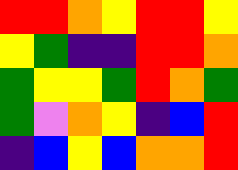[["red", "red", "orange", "yellow", "red", "red", "yellow"], ["yellow", "green", "indigo", "indigo", "red", "red", "orange"], ["green", "yellow", "yellow", "green", "red", "orange", "green"], ["green", "violet", "orange", "yellow", "indigo", "blue", "red"], ["indigo", "blue", "yellow", "blue", "orange", "orange", "red"]]